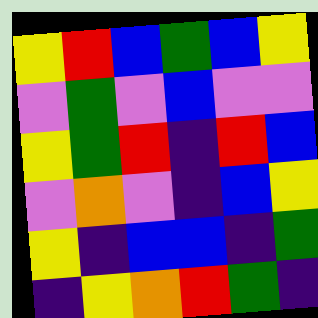[["yellow", "red", "blue", "green", "blue", "yellow"], ["violet", "green", "violet", "blue", "violet", "violet"], ["yellow", "green", "red", "indigo", "red", "blue"], ["violet", "orange", "violet", "indigo", "blue", "yellow"], ["yellow", "indigo", "blue", "blue", "indigo", "green"], ["indigo", "yellow", "orange", "red", "green", "indigo"]]